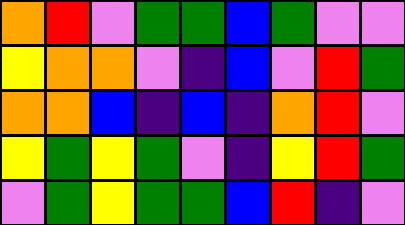[["orange", "red", "violet", "green", "green", "blue", "green", "violet", "violet"], ["yellow", "orange", "orange", "violet", "indigo", "blue", "violet", "red", "green"], ["orange", "orange", "blue", "indigo", "blue", "indigo", "orange", "red", "violet"], ["yellow", "green", "yellow", "green", "violet", "indigo", "yellow", "red", "green"], ["violet", "green", "yellow", "green", "green", "blue", "red", "indigo", "violet"]]